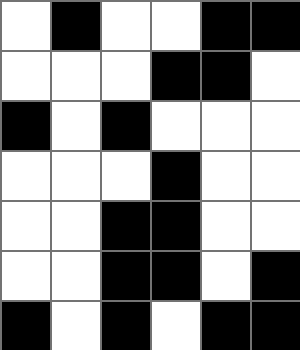[["white", "black", "white", "white", "black", "black"], ["white", "white", "white", "black", "black", "white"], ["black", "white", "black", "white", "white", "white"], ["white", "white", "white", "black", "white", "white"], ["white", "white", "black", "black", "white", "white"], ["white", "white", "black", "black", "white", "black"], ["black", "white", "black", "white", "black", "black"]]